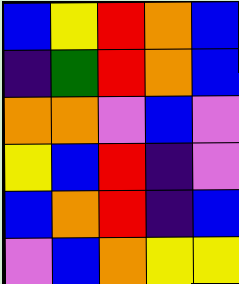[["blue", "yellow", "red", "orange", "blue"], ["indigo", "green", "red", "orange", "blue"], ["orange", "orange", "violet", "blue", "violet"], ["yellow", "blue", "red", "indigo", "violet"], ["blue", "orange", "red", "indigo", "blue"], ["violet", "blue", "orange", "yellow", "yellow"]]